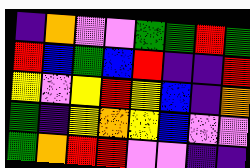[["indigo", "orange", "violet", "violet", "green", "green", "red", "green"], ["red", "blue", "green", "blue", "red", "indigo", "indigo", "red"], ["yellow", "violet", "yellow", "red", "yellow", "blue", "indigo", "orange"], ["green", "indigo", "yellow", "orange", "yellow", "blue", "violet", "violet"], ["green", "orange", "red", "red", "violet", "violet", "indigo", "indigo"]]